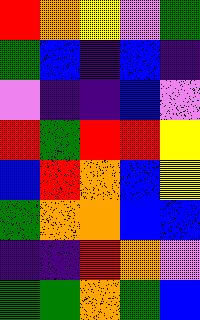[["red", "orange", "yellow", "violet", "green"], ["green", "blue", "indigo", "blue", "indigo"], ["violet", "indigo", "indigo", "blue", "violet"], ["red", "green", "red", "red", "yellow"], ["blue", "red", "orange", "blue", "yellow"], ["green", "orange", "orange", "blue", "blue"], ["indigo", "indigo", "red", "orange", "violet"], ["green", "green", "orange", "green", "blue"]]